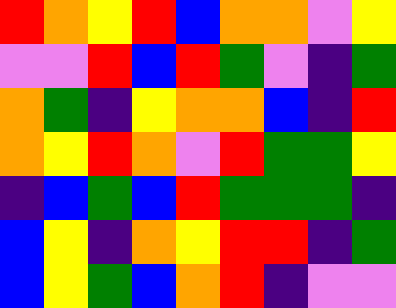[["red", "orange", "yellow", "red", "blue", "orange", "orange", "violet", "yellow"], ["violet", "violet", "red", "blue", "red", "green", "violet", "indigo", "green"], ["orange", "green", "indigo", "yellow", "orange", "orange", "blue", "indigo", "red"], ["orange", "yellow", "red", "orange", "violet", "red", "green", "green", "yellow"], ["indigo", "blue", "green", "blue", "red", "green", "green", "green", "indigo"], ["blue", "yellow", "indigo", "orange", "yellow", "red", "red", "indigo", "green"], ["blue", "yellow", "green", "blue", "orange", "red", "indigo", "violet", "violet"]]